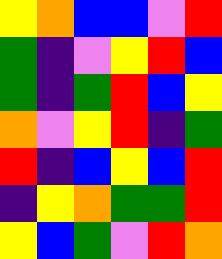[["yellow", "orange", "blue", "blue", "violet", "red"], ["green", "indigo", "violet", "yellow", "red", "blue"], ["green", "indigo", "green", "red", "blue", "yellow"], ["orange", "violet", "yellow", "red", "indigo", "green"], ["red", "indigo", "blue", "yellow", "blue", "red"], ["indigo", "yellow", "orange", "green", "green", "red"], ["yellow", "blue", "green", "violet", "red", "orange"]]